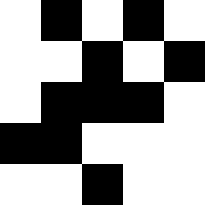[["white", "black", "white", "black", "white"], ["white", "white", "black", "white", "black"], ["white", "black", "black", "black", "white"], ["black", "black", "white", "white", "white"], ["white", "white", "black", "white", "white"]]